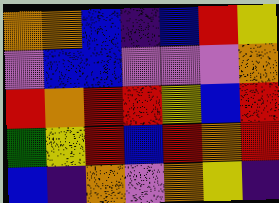[["orange", "orange", "blue", "indigo", "blue", "red", "yellow"], ["violet", "blue", "blue", "violet", "violet", "violet", "orange"], ["red", "orange", "red", "red", "yellow", "blue", "red"], ["green", "yellow", "red", "blue", "red", "orange", "red"], ["blue", "indigo", "orange", "violet", "orange", "yellow", "indigo"]]